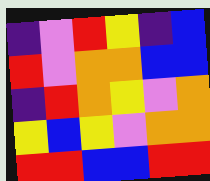[["indigo", "violet", "red", "yellow", "indigo", "blue"], ["red", "violet", "orange", "orange", "blue", "blue"], ["indigo", "red", "orange", "yellow", "violet", "orange"], ["yellow", "blue", "yellow", "violet", "orange", "orange"], ["red", "red", "blue", "blue", "red", "red"]]